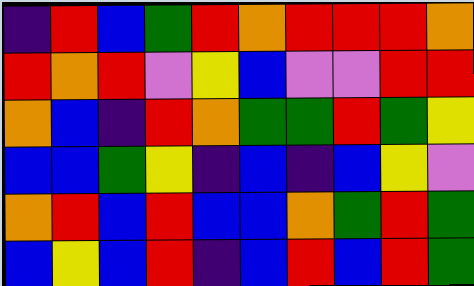[["indigo", "red", "blue", "green", "red", "orange", "red", "red", "red", "orange"], ["red", "orange", "red", "violet", "yellow", "blue", "violet", "violet", "red", "red"], ["orange", "blue", "indigo", "red", "orange", "green", "green", "red", "green", "yellow"], ["blue", "blue", "green", "yellow", "indigo", "blue", "indigo", "blue", "yellow", "violet"], ["orange", "red", "blue", "red", "blue", "blue", "orange", "green", "red", "green"], ["blue", "yellow", "blue", "red", "indigo", "blue", "red", "blue", "red", "green"]]